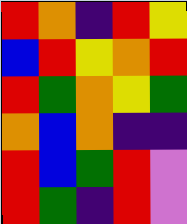[["red", "orange", "indigo", "red", "yellow"], ["blue", "red", "yellow", "orange", "red"], ["red", "green", "orange", "yellow", "green"], ["orange", "blue", "orange", "indigo", "indigo"], ["red", "blue", "green", "red", "violet"], ["red", "green", "indigo", "red", "violet"]]